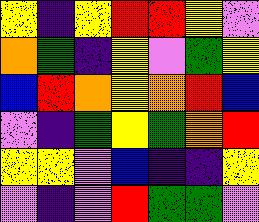[["yellow", "indigo", "yellow", "red", "red", "yellow", "violet"], ["orange", "green", "indigo", "yellow", "violet", "green", "yellow"], ["blue", "red", "orange", "yellow", "orange", "red", "blue"], ["violet", "indigo", "green", "yellow", "green", "orange", "red"], ["yellow", "yellow", "violet", "blue", "indigo", "indigo", "yellow"], ["violet", "indigo", "violet", "red", "green", "green", "violet"]]